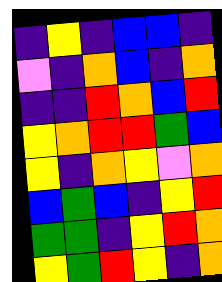[["indigo", "yellow", "indigo", "blue", "blue", "indigo"], ["violet", "indigo", "orange", "blue", "indigo", "orange"], ["indigo", "indigo", "red", "orange", "blue", "red"], ["yellow", "orange", "red", "red", "green", "blue"], ["yellow", "indigo", "orange", "yellow", "violet", "orange"], ["blue", "green", "blue", "indigo", "yellow", "red"], ["green", "green", "indigo", "yellow", "red", "orange"], ["yellow", "green", "red", "yellow", "indigo", "orange"]]